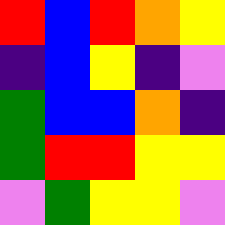[["red", "blue", "red", "orange", "yellow"], ["indigo", "blue", "yellow", "indigo", "violet"], ["green", "blue", "blue", "orange", "indigo"], ["green", "red", "red", "yellow", "yellow"], ["violet", "green", "yellow", "yellow", "violet"]]